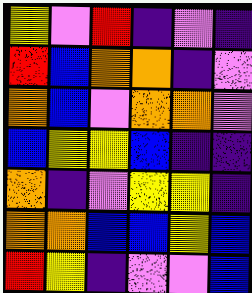[["yellow", "violet", "red", "indigo", "violet", "indigo"], ["red", "blue", "orange", "orange", "indigo", "violet"], ["orange", "blue", "violet", "orange", "orange", "violet"], ["blue", "yellow", "yellow", "blue", "indigo", "indigo"], ["orange", "indigo", "violet", "yellow", "yellow", "indigo"], ["orange", "orange", "blue", "blue", "yellow", "blue"], ["red", "yellow", "indigo", "violet", "violet", "blue"]]